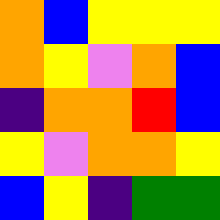[["orange", "blue", "yellow", "yellow", "yellow"], ["orange", "yellow", "violet", "orange", "blue"], ["indigo", "orange", "orange", "red", "blue"], ["yellow", "violet", "orange", "orange", "yellow"], ["blue", "yellow", "indigo", "green", "green"]]